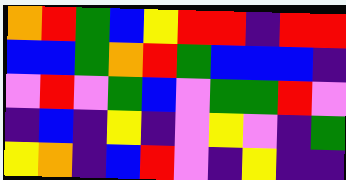[["orange", "red", "green", "blue", "yellow", "red", "red", "indigo", "red", "red"], ["blue", "blue", "green", "orange", "red", "green", "blue", "blue", "blue", "indigo"], ["violet", "red", "violet", "green", "blue", "violet", "green", "green", "red", "violet"], ["indigo", "blue", "indigo", "yellow", "indigo", "violet", "yellow", "violet", "indigo", "green"], ["yellow", "orange", "indigo", "blue", "red", "violet", "indigo", "yellow", "indigo", "indigo"]]